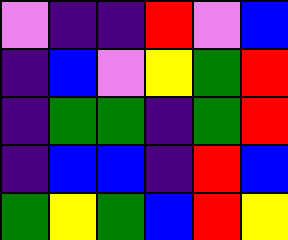[["violet", "indigo", "indigo", "red", "violet", "blue"], ["indigo", "blue", "violet", "yellow", "green", "red"], ["indigo", "green", "green", "indigo", "green", "red"], ["indigo", "blue", "blue", "indigo", "red", "blue"], ["green", "yellow", "green", "blue", "red", "yellow"]]